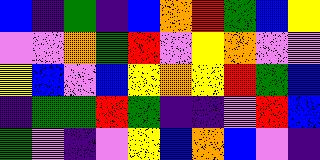[["blue", "indigo", "green", "indigo", "blue", "orange", "red", "green", "blue", "yellow"], ["violet", "violet", "orange", "green", "red", "violet", "yellow", "orange", "violet", "violet"], ["yellow", "blue", "violet", "blue", "yellow", "orange", "yellow", "red", "green", "blue"], ["indigo", "green", "green", "red", "green", "indigo", "indigo", "violet", "red", "blue"], ["green", "violet", "indigo", "violet", "yellow", "blue", "orange", "blue", "violet", "indigo"]]